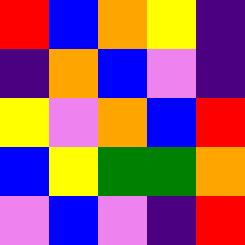[["red", "blue", "orange", "yellow", "indigo"], ["indigo", "orange", "blue", "violet", "indigo"], ["yellow", "violet", "orange", "blue", "red"], ["blue", "yellow", "green", "green", "orange"], ["violet", "blue", "violet", "indigo", "red"]]